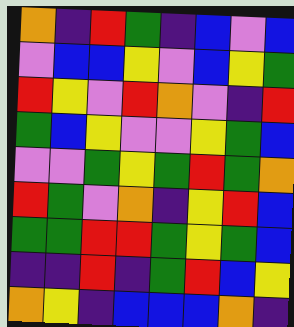[["orange", "indigo", "red", "green", "indigo", "blue", "violet", "blue"], ["violet", "blue", "blue", "yellow", "violet", "blue", "yellow", "green"], ["red", "yellow", "violet", "red", "orange", "violet", "indigo", "red"], ["green", "blue", "yellow", "violet", "violet", "yellow", "green", "blue"], ["violet", "violet", "green", "yellow", "green", "red", "green", "orange"], ["red", "green", "violet", "orange", "indigo", "yellow", "red", "blue"], ["green", "green", "red", "red", "green", "yellow", "green", "blue"], ["indigo", "indigo", "red", "indigo", "green", "red", "blue", "yellow"], ["orange", "yellow", "indigo", "blue", "blue", "blue", "orange", "indigo"]]